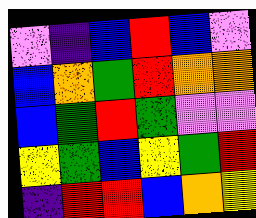[["violet", "indigo", "blue", "red", "blue", "violet"], ["blue", "orange", "green", "red", "orange", "orange"], ["blue", "green", "red", "green", "violet", "violet"], ["yellow", "green", "blue", "yellow", "green", "red"], ["indigo", "red", "red", "blue", "orange", "yellow"]]